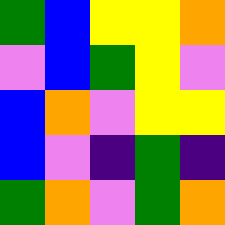[["green", "blue", "yellow", "yellow", "orange"], ["violet", "blue", "green", "yellow", "violet"], ["blue", "orange", "violet", "yellow", "yellow"], ["blue", "violet", "indigo", "green", "indigo"], ["green", "orange", "violet", "green", "orange"]]